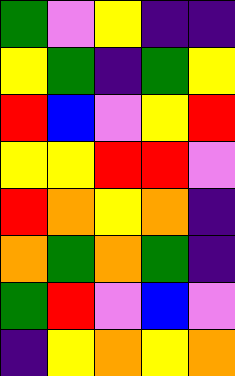[["green", "violet", "yellow", "indigo", "indigo"], ["yellow", "green", "indigo", "green", "yellow"], ["red", "blue", "violet", "yellow", "red"], ["yellow", "yellow", "red", "red", "violet"], ["red", "orange", "yellow", "orange", "indigo"], ["orange", "green", "orange", "green", "indigo"], ["green", "red", "violet", "blue", "violet"], ["indigo", "yellow", "orange", "yellow", "orange"]]